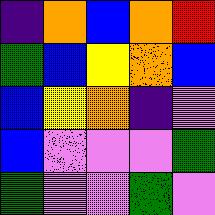[["indigo", "orange", "blue", "orange", "red"], ["green", "blue", "yellow", "orange", "blue"], ["blue", "yellow", "orange", "indigo", "violet"], ["blue", "violet", "violet", "violet", "green"], ["green", "violet", "violet", "green", "violet"]]